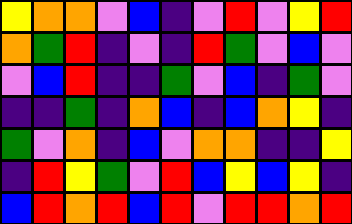[["yellow", "orange", "orange", "violet", "blue", "indigo", "violet", "red", "violet", "yellow", "red"], ["orange", "green", "red", "indigo", "violet", "indigo", "red", "green", "violet", "blue", "violet"], ["violet", "blue", "red", "indigo", "indigo", "green", "violet", "blue", "indigo", "green", "violet"], ["indigo", "indigo", "green", "indigo", "orange", "blue", "indigo", "blue", "orange", "yellow", "indigo"], ["green", "violet", "orange", "indigo", "blue", "violet", "orange", "orange", "indigo", "indigo", "yellow"], ["indigo", "red", "yellow", "green", "violet", "red", "blue", "yellow", "blue", "yellow", "indigo"], ["blue", "red", "orange", "red", "blue", "red", "violet", "red", "red", "orange", "red"]]